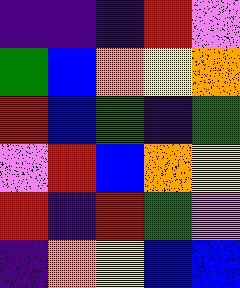[["indigo", "indigo", "indigo", "red", "violet"], ["green", "blue", "orange", "yellow", "orange"], ["red", "blue", "green", "indigo", "green"], ["violet", "red", "blue", "orange", "yellow"], ["red", "indigo", "red", "green", "violet"], ["indigo", "orange", "yellow", "blue", "blue"]]